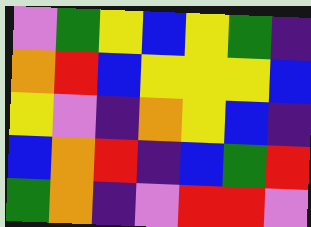[["violet", "green", "yellow", "blue", "yellow", "green", "indigo"], ["orange", "red", "blue", "yellow", "yellow", "yellow", "blue"], ["yellow", "violet", "indigo", "orange", "yellow", "blue", "indigo"], ["blue", "orange", "red", "indigo", "blue", "green", "red"], ["green", "orange", "indigo", "violet", "red", "red", "violet"]]